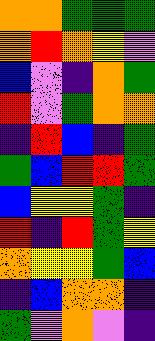[["orange", "orange", "green", "green", "green"], ["orange", "red", "orange", "yellow", "violet"], ["blue", "violet", "indigo", "orange", "green"], ["red", "violet", "green", "orange", "orange"], ["indigo", "red", "blue", "indigo", "green"], ["green", "blue", "red", "red", "green"], ["blue", "yellow", "yellow", "green", "indigo"], ["red", "indigo", "red", "green", "yellow"], ["orange", "yellow", "yellow", "green", "blue"], ["indigo", "blue", "orange", "orange", "indigo"], ["green", "violet", "orange", "violet", "indigo"]]